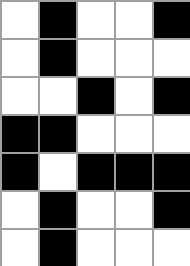[["white", "black", "white", "white", "black"], ["white", "black", "white", "white", "white"], ["white", "white", "black", "white", "black"], ["black", "black", "white", "white", "white"], ["black", "white", "black", "black", "black"], ["white", "black", "white", "white", "black"], ["white", "black", "white", "white", "white"]]